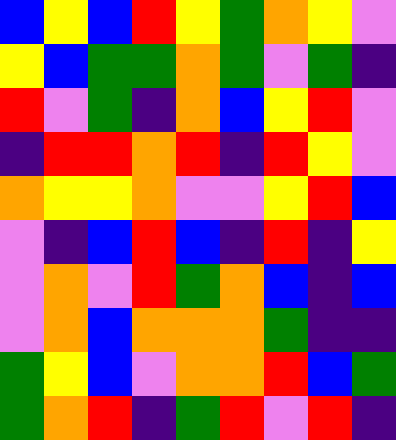[["blue", "yellow", "blue", "red", "yellow", "green", "orange", "yellow", "violet"], ["yellow", "blue", "green", "green", "orange", "green", "violet", "green", "indigo"], ["red", "violet", "green", "indigo", "orange", "blue", "yellow", "red", "violet"], ["indigo", "red", "red", "orange", "red", "indigo", "red", "yellow", "violet"], ["orange", "yellow", "yellow", "orange", "violet", "violet", "yellow", "red", "blue"], ["violet", "indigo", "blue", "red", "blue", "indigo", "red", "indigo", "yellow"], ["violet", "orange", "violet", "red", "green", "orange", "blue", "indigo", "blue"], ["violet", "orange", "blue", "orange", "orange", "orange", "green", "indigo", "indigo"], ["green", "yellow", "blue", "violet", "orange", "orange", "red", "blue", "green"], ["green", "orange", "red", "indigo", "green", "red", "violet", "red", "indigo"]]